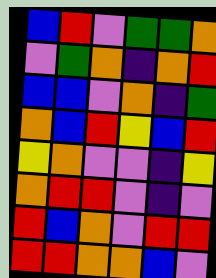[["blue", "red", "violet", "green", "green", "orange"], ["violet", "green", "orange", "indigo", "orange", "red"], ["blue", "blue", "violet", "orange", "indigo", "green"], ["orange", "blue", "red", "yellow", "blue", "red"], ["yellow", "orange", "violet", "violet", "indigo", "yellow"], ["orange", "red", "red", "violet", "indigo", "violet"], ["red", "blue", "orange", "violet", "red", "red"], ["red", "red", "orange", "orange", "blue", "violet"]]